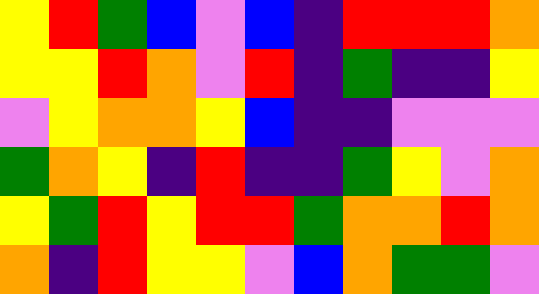[["yellow", "red", "green", "blue", "violet", "blue", "indigo", "red", "red", "red", "orange"], ["yellow", "yellow", "red", "orange", "violet", "red", "indigo", "green", "indigo", "indigo", "yellow"], ["violet", "yellow", "orange", "orange", "yellow", "blue", "indigo", "indigo", "violet", "violet", "violet"], ["green", "orange", "yellow", "indigo", "red", "indigo", "indigo", "green", "yellow", "violet", "orange"], ["yellow", "green", "red", "yellow", "red", "red", "green", "orange", "orange", "red", "orange"], ["orange", "indigo", "red", "yellow", "yellow", "violet", "blue", "orange", "green", "green", "violet"]]